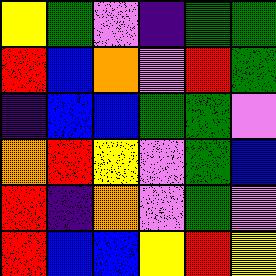[["yellow", "green", "violet", "indigo", "green", "green"], ["red", "blue", "orange", "violet", "red", "green"], ["indigo", "blue", "blue", "green", "green", "violet"], ["orange", "red", "yellow", "violet", "green", "blue"], ["red", "indigo", "orange", "violet", "green", "violet"], ["red", "blue", "blue", "yellow", "red", "yellow"]]